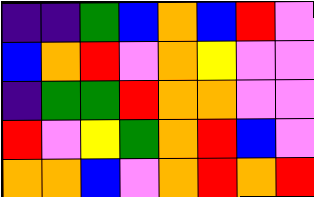[["indigo", "indigo", "green", "blue", "orange", "blue", "red", "violet"], ["blue", "orange", "red", "violet", "orange", "yellow", "violet", "violet"], ["indigo", "green", "green", "red", "orange", "orange", "violet", "violet"], ["red", "violet", "yellow", "green", "orange", "red", "blue", "violet"], ["orange", "orange", "blue", "violet", "orange", "red", "orange", "red"]]